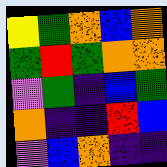[["yellow", "green", "orange", "blue", "orange"], ["green", "red", "green", "orange", "orange"], ["violet", "green", "indigo", "blue", "green"], ["orange", "indigo", "indigo", "red", "blue"], ["violet", "blue", "orange", "indigo", "indigo"]]